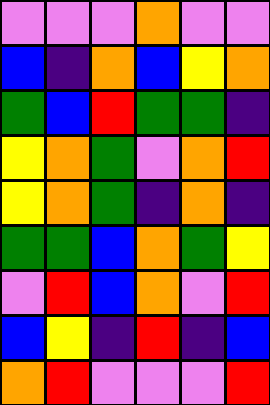[["violet", "violet", "violet", "orange", "violet", "violet"], ["blue", "indigo", "orange", "blue", "yellow", "orange"], ["green", "blue", "red", "green", "green", "indigo"], ["yellow", "orange", "green", "violet", "orange", "red"], ["yellow", "orange", "green", "indigo", "orange", "indigo"], ["green", "green", "blue", "orange", "green", "yellow"], ["violet", "red", "blue", "orange", "violet", "red"], ["blue", "yellow", "indigo", "red", "indigo", "blue"], ["orange", "red", "violet", "violet", "violet", "red"]]